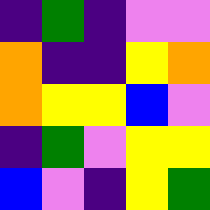[["indigo", "green", "indigo", "violet", "violet"], ["orange", "indigo", "indigo", "yellow", "orange"], ["orange", "yellow", "yellow", "blue", "violet"], ["indigo", "green", "violet", "yellow", "yellow"], ["blue", "violet", "indigo", "yellow", "green"]]